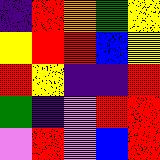[["indigo", "red", "orange", "green", "yellow"], ["yellow", "red", "red", "blue", "yellow"], ["red", "yellow", "indigo", "indigo", "red"], ["green", "indigo", "violet", "red", "red"], ["violet", "red", "violet", "blue", "red"]]